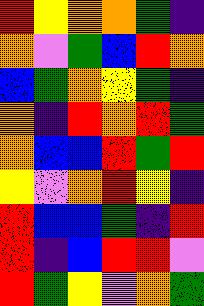[["red", "yellow", "orange", "orange", "green", "indigo"], ["orange", "violet", "green", "blue", "red", "orange"], ["blue", "green", "orange", "yellow", "green", "indigo"], ["orange", "indigo", "red", "orange", "red", "green"], ["orange", "blue", "blue", "red", "green", "red"], ["yellow", "violet", "orange", "red", "yellow", "indigo"], ["red", "blue", "blue", "green", "indigo", "red"], ["red", "indigo", "blue", "red", "red", "violet"], ["red", "green", "yellow", "violet", "orange", "green"]]